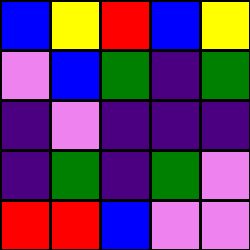[["blue", "yellow", "red", "blue", "yellow"], ["violet", "blue", "green", "indigo", "green"], ["indigo", "violet", "indigo", "indigo", "indigo"], ["indigo", "green", "indigo", "green", "violet"], ["red", "red", "blue", "violet", "violet"]]